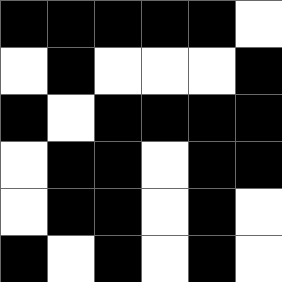[["black", "black", "black", "black", "black", "white"], ["white", "black", "white", "white", "white", "black"], ["black", "white", "black", "black", "black", "black"], ["white", "black", "black", "white", "black", "black"], ["white", "black", "black", "white", "black", "white"], ["black", "white", "black", "white", "black", "white"]]